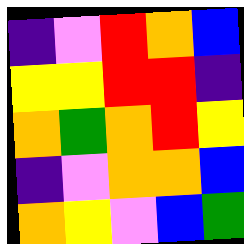[["indigo", "violet", "red", "orange", "blue"], ["yellow", "yellow", "red", "red", "indigo"], ["orange", "green", "orange", "red", "yellow"], ["indigo", "violet", "orange", "orange", "blue"], ["orange", "yellow", "violet", "blue", "green"]]